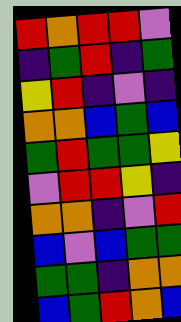[["red", "orange", "red", "red", "violet"], ["indigo", "green", "red", "indigo", "green"], ["yellow", "red", "indigo", "violet", "indigo"], ["orange", "orange", "blue", "green", "blue"], ["green", "red", "green", "green", "yellow"], ["violet", "red", "red", "yellow", "indigo"], ["orange", "orange", "indigo", "violet", "red"], ["blue", "violet", "blue", "green", "green"], ["green", "green", "indigo", "orange", "orange"], ["blue", "green", "red", "orange", "blue"]]